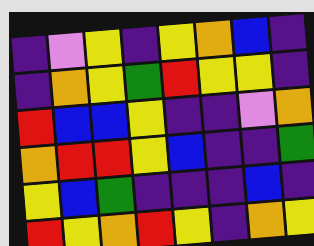[["indigo", "violet", "yellow", "indigo", "yellow", "orange", "blue", "indigo"], ["indigo", "orange", "yellow", "green", "red", "yellow", "yellow", "indigo"], ["red", "blue", "blue", "yellow", "indigo", "indigo", "violet", "orange"], ["orange", "red", "red", "yellow", "blue", "indigo", "indigo", "green"], ["yellow", "blue", "green", "indigo", "indigo", "indigo", "blue", "indigo"], ["red", "yellow", "orange", "red", "yellow", "indigo", "orange", "yellow"]]